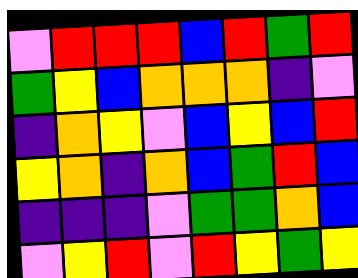[["violet", "red", "red", "red", "blue", "red", "green", "red"], ["green", "yellow", "blue", "orange", "orange", "orange", "indigo", "violet"], ["indigo", "orange", "yellow", "violet", "blue", "yellow", "blue", "red"], ["yellow", "orange", "indigo", "orange", "blue", "green", "red", "blue"], ["indigo", "indigo", "indigo", "violet", "green", "green", "orange", "blue"], ["violet", "yellow", "red", "violet", "red", "yellow", "green", "yellow"]]